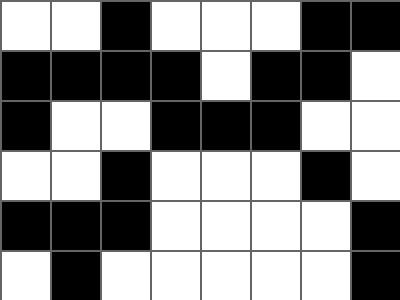[["white", "white", "black", "white", "white", "white", "black", "black"], ["black", "black", "black", "black", "white", "black", "black", "white"], ["black", "white", "white", "black", "black", "black", "white", "white"], ["white", "white", "black", "white", "white", "white", "black", "white"], ["black", "black", "black", "white", "white", "white", "white", "black"], ["white", "black", "white", "white", "white", "white", "white", "black"]]